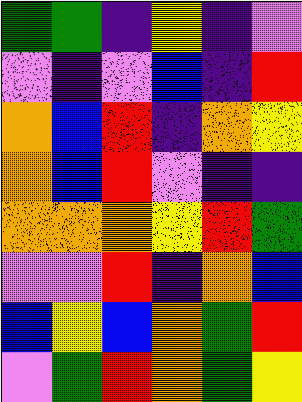[["green", "green", "indigo", "yellow", "indigo", "violet"], ["violet", "indigo", "violet", "blue", "indigo", "red"], ["orange", "blue", "red", "indigo", "orange", "yellow"], ["orange", "blue", "red", "violet", "indigo", "indigo"], ["orange", "orange", "orange", "yellow", "red", "green"], ["violet", "violet", "red", "indigo", "orange", "blue"], ["blue", "yellow", "blue", "orange", "green", "red"], ["violet", "green", "red", "orange", "green", "yellow"]]